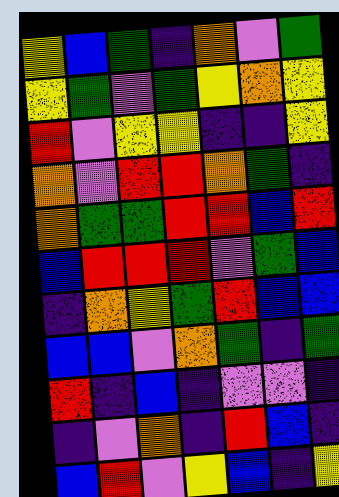[["yellow", "blue", "green", "indigo", "orange", "violet", "green"], ["yellow", "green", "violet", "green", "yellow", "orange", "yellow"], ["red", "violet", "yellow", "yellow", "indigo", "indigo", "yellow"], ["orange", "violet", "red", "red", "orange", "green", "indigo"], ["orange", "green", "green", "red", "red", "blue", "red"], ["blue", "red", "red", "red", "violet", "green", "blue"], ["indigo", "orange", "yellow", "green", "red", "blue", "blue"], ["blue", "blue", "violet", "orange", "green", "indigo", "green"], ["red", "indigo", "blue", "indigo", "violet", "violet", "indigo"], ["indigo", "violet", "orange", "indigo", "red", "blue", "indigo"], ["blue", "red", "violet", "yellow", "blue", "indigo", "yellow"]]